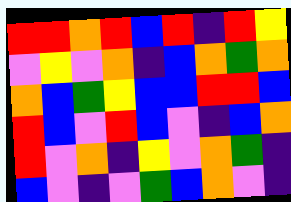[["red", "red", "orange", "red", "blue", "red", "indigo", "red", "yellow"], ["violet", "yellow", "violet", "orange", "indigo", "blue", "orange", "green", "orange"], ["orange", "blue", "green", "yellow", "blue", "blue", "red", "red", "blue"], ["red", "blue", "violet", "red", "blue", "violet", "indigo", "blue", "orange"], ["red", "violet", "orange", "indigo", "yellow", "violet", "orange", "green", "indigo"], ["blue", "violet", "indigo", "violet", "green", "blue", "orange", "violet", "indigo"]]